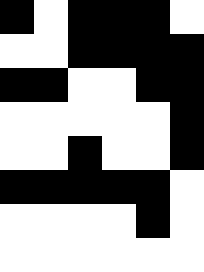[["black", "white", "black", "black", "black", "white"], ["white", "white", "black", "black", "black", "black"], ["black", "black", "white", "white", "black", "black"], ["white", "white", "white", "white", "white", "black"], ["white", "white", "black", "white", "white", "black"], ["black", "black", "black", "black", "black", "white"], ["white", "white", "white", "white", "black", "white"], ["white", "white", "white", "white", "white", "white"]]